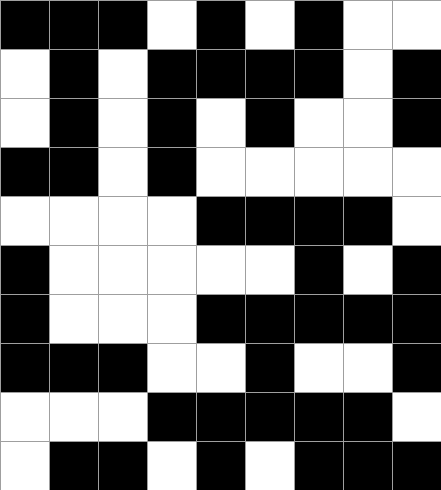[["black", "black", "black", "white", "black", "white", "black", "white", "white"], ["white", "black", "white", "black", "black", "black", "black", "white", "black"], ["white", "black", "white", "black", "white", "black", "white", "white", "black"], ["black", "black", "white", "black", "white", "white", "white", "white", "white"], ["white", "white", "white", "white", "black", "black", "black", "black", "white"], ["black", "white", "white", "white", "white", "white", "black", "white", "black"], ["black", "white", "white", "white", "black", "black", "black", "black", "black"], ["black", "black", "black", "white", "white", "black", "white", "white", "black"], ["white", "white", "white", "black", "black", "black", "black", "black", "white"], ["white", "black", "black", "white", "black", "white", "black", "black", "black"]]